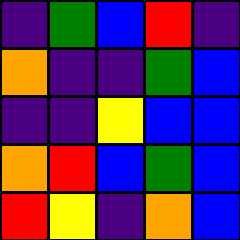[["indigo", "green", "blue", "red", "indigo"], ["orange", "indigo", "indigo", "green", "blue"], ["indigo", "indigo", "yellow", "blue", "blue"], ["orange", "red", "blue", "green", "blue"], ["red", "yellow", "indigo", "orange", "blue"]]